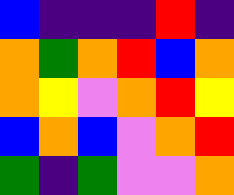[["blue", "indigo", "indigo", "indigo", "red", "indigo"], ["orange", "green", "orange", "red", "blue", "orange"], ["orange", "yellow", "violet", "orange", "red", "yellow"], ["blue", "orange", "blue", "violet", "orange", "red"], ["green", "indigo", "green", "violet", "violet", "orange"]]